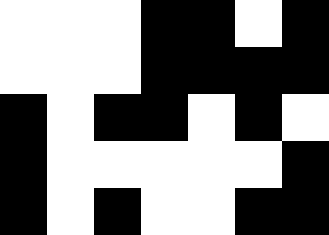[["white", "white", "white", "black", "black", "white", "black"], ["white", "white", "white", "black", "black", "black", "black"], ["black", "white", "black", "black", "white", "black", "white"], ["black", "white", "white", "white", "white", "white", "black"], ["black", "white", "black", "white", "white", "black", "black"]]